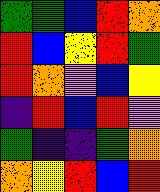[["green", "green", "blue", "red", "orange"], ["red", "blue", "yellow", "red", "green"], ["red", "orange", "violet", "blue", "yellow"], ["indigo", "red", "blue", "red", "violet"], ["green", "indigo", "indigo", "green", "orange"], ["orange", "yellow", "red", "blue", "red"]]